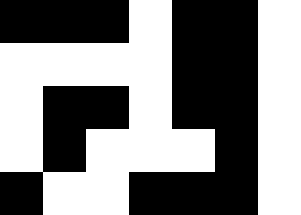[["black", "black", "black", "white", "black", "black", "white"], ["white", "white", "white", "white", "black", "black", "white"], ["white", "black", "black", "white", "black", "black", "white"], ["white", "black", "white", "white", "white", "black", "white"], ["black", "white", "white", "black", "black", "black", "white"]]